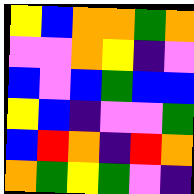[["yellow", "blue", "orange", "orange", "green", "orange"], ["violet", "violet", "orange", "yellow", "indigo", "violet"], ["blue", "violet", "blue", "green", "blue", "blue"], ["yellow", "blue", "indigo", "violet", "violet", "green"], ["blue", "red", "orange", "indigo", "red", "orange"], ["orange", "green", "yellow", "green", "violet", "indigo"]]